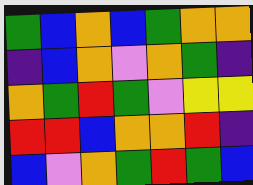[["green", "blue", "orange", "blue", "green", "orange", "orange"], ["indigo", "blue", "orange", "violet", "orange", "green", "indigo"], ["orange", "green", "red", "green", "violet", "yellow", "yellow"], ["red", "red", "blue", "orange", "orange", "red", "indigo"], ["blue", "violet", "orange", "green", "red", "green", "blue"]]